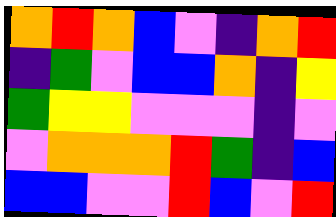[["orange", "red", "orange", "blue", "violet", "indigo", "orange", "red"], ["indigo", "green", "violet", "blue", "blue", "orange", "indigo", "yellow"], ["green", "yellow", "yellow", "violet", "violet", "violet", "indigo", "violet"], ["violet", "orange", "orange", "orange", "red", "green", "indigo", "blue"], ["blue", "blue", "violet", "violet", "red", "blue", "violet", "red"]]